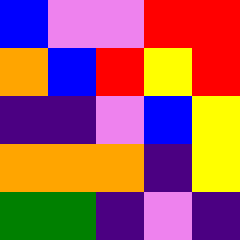[["blue", "violet", "violet", "red", "red"], ["orange", "blue", "red", "yellow", "red"], ["indigo", "indigo", "violet", "blue", "yellow"], ["orange", "orange", "orange", "indigo", "yellow"], ["green", "green", "indigo", "violet", "indigo"]]